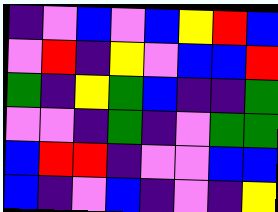[["indigo", "violet", "blue", "violet", "blue", "yellow", "red", "blue"], ["violet", "red", "indigo", "yellow", "violet", "blue", "blue", "red"], ["green", "indigo", "yellow", "green", "blue", "indigo", "indigo", "green"], ["violet", "violet", "indigo", "green", "indigo", "violet", "green", "green"], ["blue", "red", "red", "indigo", "violet", "violet", "blue", "blue"], ["blue", "indigo", "violet", "blue", "indigo", "violet", "indigo", "yellow"]]